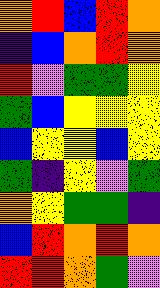[["orange", "red", "blue", "red", "orange"], ["indigo", "blue", "orange", "red", "orange"], ["red", "violet", "green", "green", "yellow"], ["green", "blue", "yellow", "yellow", "yellow"], ["blue", "yellow", "yellow", "blue", "yellow"], ["green", "indigo", "yellow", "violet", "green"], ["orange", "yellow", "green", "green", "indigo"], ["blue", "red", "orange", "red", "orange"], ["red", "red", "orange", "green", "violet"]]